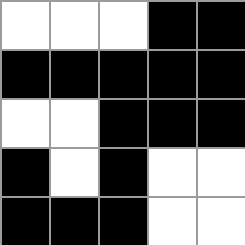[["white", "white", "white", "black", "black"], ["black", "black", "black", "black", "black"], ["white", "white", "black", "black", "black"], ["black", "white", "black", "white", "white"], ["black", "black", "black", "white", "white"]]